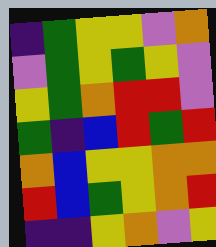[["indigo", "green", "yellow", "yellow", "violet", "orange"], ["violet", "green", "yellow", "green", "yellow", "violet"], ["yellow", "green", "orange", "red", "red", "violet"], ["green", "indigo", "blue", "red", "green", "red"], ["orange", "blue", "yellow", "yellow", "orange", "orange"], ["red", "blue", "green", "yellow", "orange", "red"], ["indigo", "indigo", "yellow", "orange", "violet", "yellow"]]